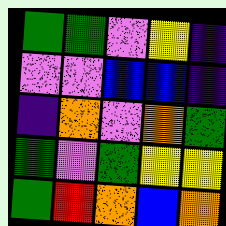[["green", "green", "violet", "yellow", "indigo"], ["violet", "violet", "blue", "blue", "indigo"], ["indigo", "orange", "violet", "orange", "green"], ["green", "violet", "green", "yellow", "yellow"], ["green", "red", "orange", "blue", "orange"]]